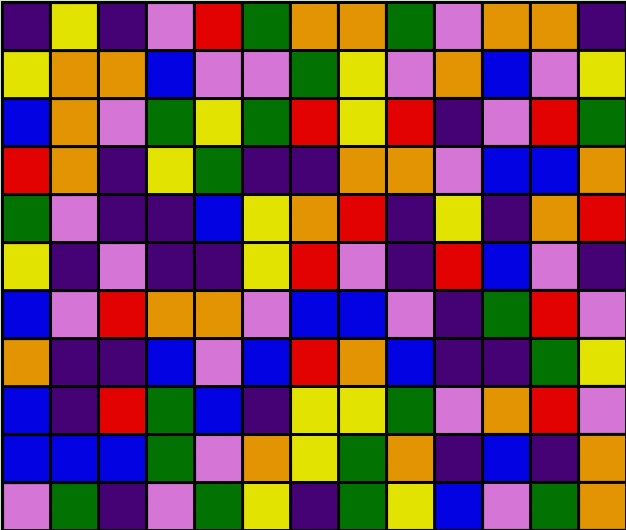[["indigo", "yellow", "indigo", "violet", "red", "green", "orange", "orange", "green", "violet", "orange", "orange", "indigo"], ["yellow", "orange", "orange", "blue", "violet", "violet", "green", "yellow", "violet", "orange", "blue", "violet", "yellow"], ["blue", "orange", "violet", "green", "yellow", "green", "red", "yellow", "red", "indigo", "violet", "red", "green"], ["red", "orange", "indigo", "yellow", "green", "indigo", "indigo", "orange", "orange", "violet", "blue", "blue", "orange"], ["green", "violet", "indigo", "indigo", "blue", "yellow", "orange", "red", "indigo", "yellow", "indigo", "orange", "red"], ["yellow", "indigo", "violet", "indigo", "indigo", "yellow", "red", "violet", "indigo", "red", "blue", "violet", "indigo"], ["blue", "violet", "red", "orange", "orange", "violet", "blue", "blue", "violet", "indigo", "green", "red", "violet"], ["orange", "indigo", "indigo", "blue", "violet", "blue", "red", "orange", "blue", "indigo", "indigo", "green", "yellow"], ["blue", "indigo", "red", "green", "blue", "indigo", "yellow", "yellow", "green", "violet", "orange", "red", "violet"], ["blue", "blue", "blue", "green", "violet", "orange", "yellow", "green", "orange", "indigo", "blue", "indigo", "orange"], ["violet", "green", "indigo", "violet", "green", "yellow", "indigo", "green", "yellow", "blue", "violet", "green", "orange"]]